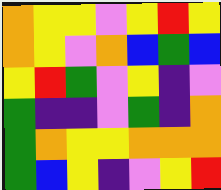[["orange", "yellow", "yellow", "violet", "yellow", "red", "yellow"], ["orange", "yellow", "violet", "orange", "blue", "green", "blue"], ["yellow", "red", "green", "violet", "yellow", "indigo", "violet"], ["green", "indigo", "indigo", "violet", "green", "indigo", "orange"], ["green", "orange", "yellow", "yellow", "orange", "orange", "orange"], ["green", "blue", "yellow", "indigo", "violet", "yellow", "red"]]